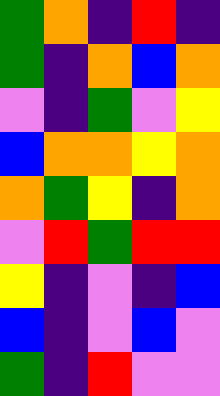[["green", "orange", "indigo", "red", "indigo"], ["green", "indigo", "orange", "blue", "orange"], ["violet", "indigo", "green", "violet", "yellow"], ["blue", "orange", "orange", "yellow", "orange"], ["orange", "green", "yellow", "indigo", "orange"], ["violet", "red", "green", "red", "red"], ["yellow", "indigo", "violet", "indigo", "blue"], ["blue", "indigo", "violet", "blue", "violet"], ["green", "indigo", "red", "violet", "violet"]]